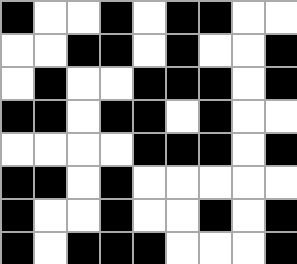[["black", "white", "white", "black", "white", "black", "black", "white", "white"], ["white", "white", "black", "black", "white", "black", "white", "white", "black"], ["white", "black", "white", "white", "black", "black", "black", "white", "black"], ["black", "black", "white", "black", "black", "white", "black", "white", "white"], ["white", "white", "white", "white", "black", "black", "black", "white", "black"], ["black", "black", "white", "black", "white", "white", "white", "white", "white"], ["black", "white", "white", "black", "white", "white", "black", "white", "black"], ["black", "white", "black", "black", "black", "white", "white", "white", "black"]]